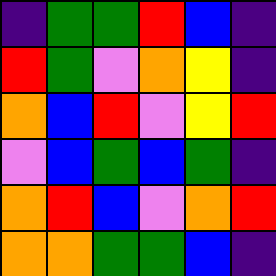[["indigo", "green", "green", "red", "blue", "indigo"], ["red", "green", "violet", "orange", "yellow", "indigo"], ["orange", "blue", "red", "violet", "yellow", "red"], ["violet", "blue", "green", "blue", "green", "indigo"], ["orange", "red", "blue", "violet", "orange", "red"], ["orange", "orange", "green", "green", "blue", "indigo"]]